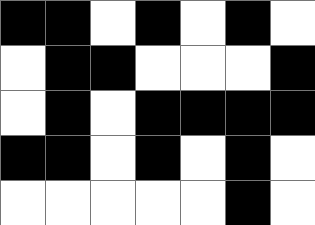[["black", "black", "white", "black", "white", "black", "white"], ["white", "black", "black", "white", "white", "white", "black"], ["white", "black", "white", "black", "black", "black", "black"], ["black", "black", "white", "black", "white", "black", "white"], ["white", "white", "white", "white", "white", "black", "white"]]